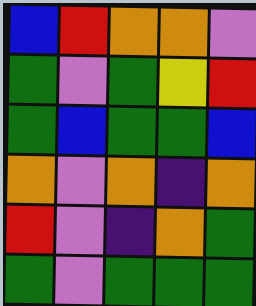[["blue", "red", "orange", "orange", "violet"], ["green", "violet", "green", "yellow", "red"], ["green", "blue", "green", "green", "blue"], ["orange", "violet", "orange", "indigo", "orange"], ["red", "violet", "indigo", "orange", "green"], ["green", "violet", "green", "green", "green"]]